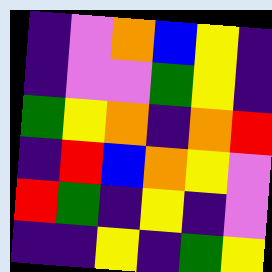[["indigo", "violet", "orange", "blue", "yellow", "indigo"], ["indigo", "violet", "violet", "green", "yellow", "indigo"], ["green", "yellow", "orange", "indigo", "orange", "red"], ["indigo", "red", "blue", "orange", "yellow", "violet"], ["red", "green", "indigo", "yellow", "indigo", "violet"], ["indigo", "indigo", "yellow", "indigo", "green", "yellow"]]